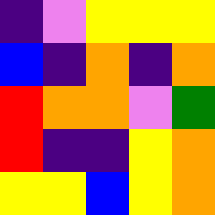[["indigo", "violet", "yellow", "yellow", "yellow"], ["blue", "indigo", "orange", "indigo", "orange"], ["red", "orange", "orange", "violet", "green"], ["red", "indigo", "indigo", "yellow", "orange"], ["yellow", "yellow", "blue", "yellow", "orange"]]